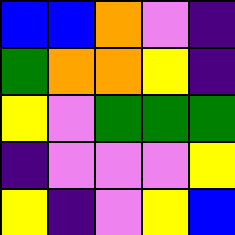[["blue", "blue", "orange", "violet", "indigo"], ["green", "orange", "orange", "yellow", "indigo"], ["yellow", "violet", "green", "green", "green"], ["indigo", "violet", "violet", "violet", "yellow"], ["yellow", "indigo", "violet", "yellow", "blue"]]